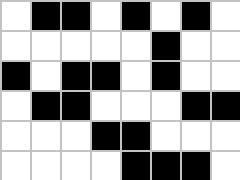[["white", "black", "black", "white", "black", "white", "black", "white"], ["white", "white", "white", "white", "white", "black", "white", "white"], ["black", "white", "black", "black", "white", "black", "white", "white"], ["white", "black", "black", "white", "white", "white", "black", "black"], ["white", "white", "white", "black", "black", "white", "white", "white"], ["white", "white", "white", "white", "black", "black", "black", "white"]]